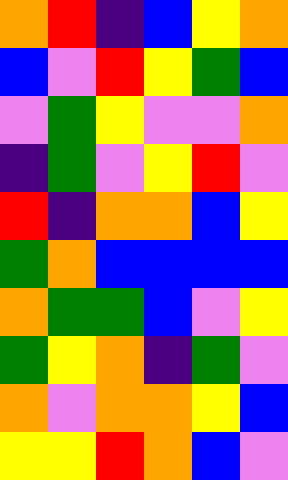[["orange", "red", "indigo", "blue", "yellow", "orange"], ["blue", "violet", "red", "yellow", "green", "blue"], ["violet", "green", "yellow", "violet", "violet", "orange"], ["indigo", "green", "violet", "yellow", "red", "violet"], ["red", "indigo", "orange", "orange", "blue", "yellow"], ["green", "orange", "blue", "blue", "blue", "blue"], ["orange", "green", "green", "blue", "violet", "yellow"], ["green", "yellow", "orange", "indigo", "green", "violet"], ["orange", "violet", "orange", "orange", "yellow", "blue"], ["yellow", "yellow", "red", "orange", "blue", "violet"]]